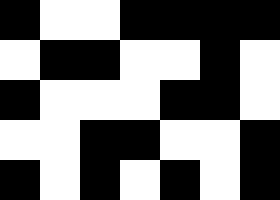[["black", "white", "white", "black", "black", "black", "black"], ["white", "black", "black", "white", "white", "black", "white"], ["black", "white", "white", "white", "black", "black", "white"], ["white", "white", "black", "black", "white", "white", "black"], ["black", "white", "black", "white", "black", "white", "black"]]